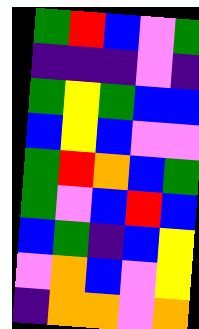[["green", "red", "blue", "violet", "green"], ["indigo", "indigo", "indigo", "violet", "indigo"], ["green", "yellow", "green", "blue", "blue"], ["blue", "yellow", "blue", "violet", "violet"], ["green", "red", "orange", "blue", "green"], ["green", "violet", "blue", "red", "blue"], ["blue", "green", "indigo", "blue", "yellow"], ["violet", "orange", "blue", "violet", "yellow"], ["indigo", "orange", "orange", "violet", "orange"]]